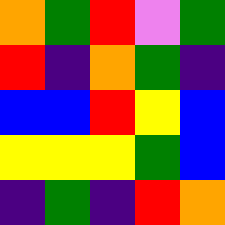[["orange", "green", "red", "violet", "green"], ["red", "indigo", "orange", "green", "indigo"], ["blue", "blue", "red", "yellow", "blue"], ["yellow", "yellow", "yellow", "green", "blue"], ["indigo", "green", "indigo", "red", "orange"]]